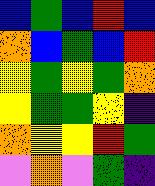[["blue", "green", "blue", "red", "blue"], ["orange", "blue", "green", "blue", "red"], ["yellow", "green", "yellow", "green", "orange"], ["yellow", "green", "green", "yellow", "indigo"], ["orange", "yellow", "yellow", "red", "green"], ["violet", "orange", "violet", "green", "indigo"]]